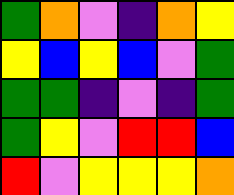[["green", "orange", "violet", "indigo", "orange", "yellow"], ["yellow", "blue", "yellow", "blue", "violet", "green"], ["green", "green", "indigo", "violet", "indigo", "green"], ["green", "yellow", "violet", "red", "red", "blue"], ["red", "violet", "yellow", "yellow", "yellow", "orange"]]